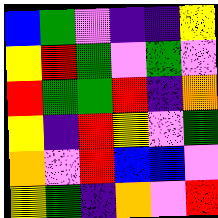[["blue", "green", "violet", "indigo", "indigo", "yellow"], ["yellow", "red", "green", "violet", "green", "violet"], ["red", "green", "green", "red", "indigo", "orange"], ["yellow", "indigo", "red", "yellow", "violet", "green"], ["orange", "violet", "red", "blue", "blue", "violet"], ["yellow", "green", "indigo", "orange", "violet", "red"]]